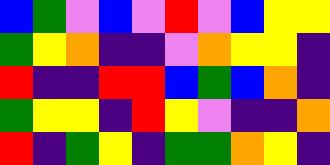[["blue", "green", "violet", "blue", "violet", "red", "violet", "blue", "yellow", "yellow"], ["green", "yellow", "orange", "indigo", "indigo", "violet", "orange", "yellow", "yellow", "indigo"], ["red", "indigo", "indigo", "red", "red", "blue", "green", "blue", "orange", "indigo"], ["green", "yellow", "yellow", "indigo", "red", "yellow", "violet", "indigo", "indigo", "orange"], ["red", "indigo", "green", "yellow", "indigo", "green", "green", "orange", "yellow", "indigo"]]